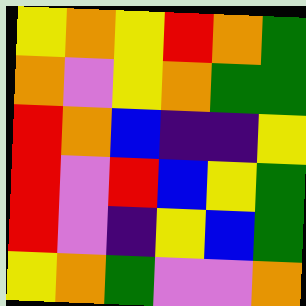[["yellow", "orange", "yellow", "red", "orange", "green"], ["orange", "violet", "yellow", "orange", "green", "green"], ["red", "orange", "blue", "indigo", "indigo", "yellow"], ["red", "violet", "red", "blue", "yellow", "green"], ["red", "violet", "indigo", "yellow", "blue", "green"], ["yellow", "orange", "green", "violet", "violet", "orange"]]